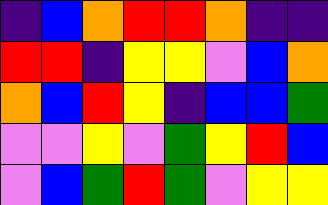[["indigo", "blue", "orange", "red", "red", "orange", "indigo", "indigo"], ["red", "red", "indigo", "yellow", "yellow", "violet", "blue", "orange"], ["orange", "blue", "red", "yellow", "indigo", "blue", "blue", "green"], ["violet", "violet", "yellow", "violet", "green", "yellow", "red", "blue"], ["violet", "blue", "green", "red", "green", "violet", "yellow", "yellow"]]